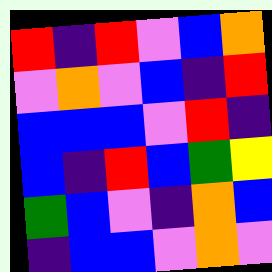[["red", "indigo", "red", "violet", "blue", "orange"], ["violet", "orange", "violet", "blue", "indigo", "red"], ["blue", "blue", "blue", "violet", "red", "indigo"], ["blue", "indigo", "red", "blue", "green", "yellow"], ["green", "blue", "violet", "indigo", "orange", "blue"], ["indigo", "blue", "blue", "violet", "orange", "violet"]]